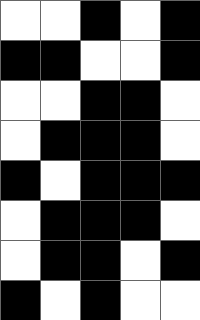[["white", "white", "black", "white", "black"], ["black", "black", "white", "white", "black"], ["white", "white", "black", "black", "white"], ["white", "black", "black", "black", "white"], ["black", "white", "black", "black", "black"], ["white", "black", "black", "black", "white"], ["white", "black", "black", "white", "black"], ["black", "white", "black", "white", "white"]]